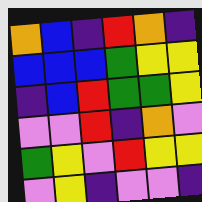[["orange", "blue", "indigo", "red", "orange", "indigo"], ["blue", "blue", "blue", "green", "yellow", "yellow"], ["indigo", "blue", "red", "green", "green", "yellow"], ["violet", "violet", "red", "indigo", "orange", "violet"], ["green", "yellow", "violet", "red", "yellow", "yellow"], ["violet", "yellow", "indigo", "violet", "violet", "indigo"]]